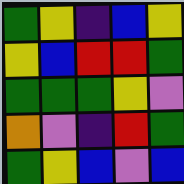[["green", "yellow", "indigo", "blue", "yellow"], ["yellow", "blue", "red", "red", "green"], ["green", "green", "green", "yellow", "violet"], ["orange", "violet", "indigo", "red", "green"], ["green", "yellow", "blue", "violet", "blue"]]